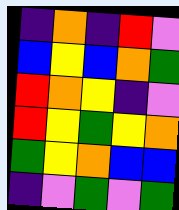[["indigo", "orange", "indigo", "red", "violet"], ["blue", "yellow", "blue", "orange", "green"], ["red", "orange", "yellow", "indigo", "violet"], ["red", "yellow", "green", "yellow", "orange"], ["green", "yellow", "orange", "blue", "blue"], ["indigo", "violet", "green", "violet", "green"]]